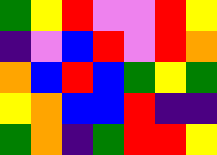[["green", "yellow", "red", "violet", "violet", "red", "yellow"], ["indigo", "violet", "blue", "red", "violet", "red", "orange"], ["orange", "blue", "red", "blue", "green", "yellow", "green"], ["yellow", "orange", "blue", "blue", "red", "indigo", "indigo"], ["green", "orange", "indigo", "green", "red", "red", "yellow"]]